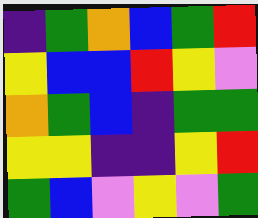[["indigo", "green", "orange", "blue", "green", "red"], ["yellow", "blue", "blue", "red", "yellow", "violet"], ["orange", "green", "blue", "indigo", "green", "green"], ["yellow", "yellow", "indigo", "indigo", "yellow", "red"], ["green", "blue", "violet", "yellow", "violet", "green"]]